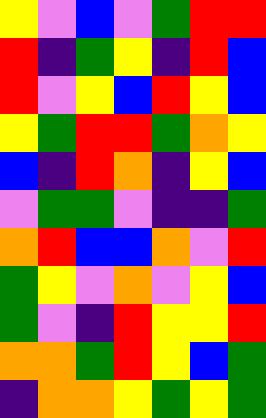[["yellow", "violet", "blue", "violet", "green", "red", "red"], ["red", "indigo", "green", "yellow", "indigo", "red", "blue"], ["red", "violet", "yellow", "blue", "red", "yellow", "blue"], ["yellow", "green", "red", "red", "green", "orange", "yellow"], ["blue", "indigo", "red", "orange", "indigo", "yellow", "blue"], ["violet", "green", "green", "violet", "indigo", "indigo", "green"], ["orange", "red", "blue", "blue", "orange", "violet", "red"], ["green", "yellow", "violet", "orange", "violet", "yellow", "blue"], ["green", "violet", "indigo", "red", "yellow", "yellow", "red"], ["orange", "orange", "green", "red", "yellow", "blue", "green"], ["indigo", "orange", "orange", "yellow", "green", "yellow", "green"]]